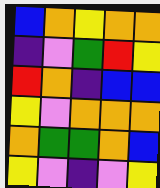[["blue", "orange", "yellow", "orange", "orange"], ["indigo", "violet", "green", "red", "yellow"], ["red", "orange", "indigo", "blue", "blue"], ["yellow", "violet", "orange", "orange", "orange"], ["orange", "green", "green", "orange", "blue"], ["yellow", "violet", "indigo", "violet", "yellow"]]